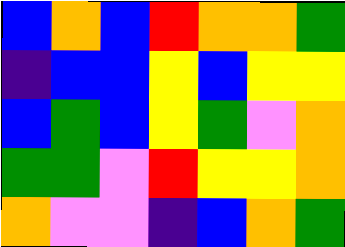[["blue", "orange", "blue", "red", "orange", "orange", "green"], ["indigo", "blue", "blue", "yellow", "blue", "yellow", "yellow"], ["blue", "green", "blue", "yellow", "green", "violet", "orange"], ["green", "green", "violet", "red", "yellow", "yellow", "orange"], ["orange", "violet", "violet", "indigo", "blue", "orange", "green"]]